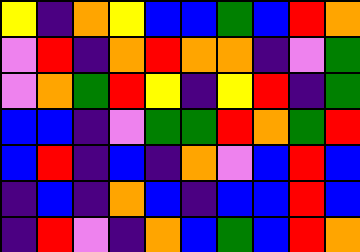[["yellow", "indigo", "orange", "yellow", "blue", "blue", "green", "blue", "red", "orange"], ["violet", "red", "indigo", "orange", "red", "orange", "orange", "indigo", "violet", "green"], ["violet", "orange", "green", "red", "yellow", "indigo", "yellow", "red", "indigo", "green"], ["blue", "blue", "indigo", "violet", "green", "green", "red", "orange", "green", "red"], ["blue", "red", "indigo", "blue", "indigo", "orange", "violet", "blue", "red", "blue"], ["indigo", "blue", "indigo", "orange", "blue", "indigo", "blue", "blue", "red", "blue"], ["indigo", "red", "violet", "indigo", "orange", "blue", "green", "blue", "red", "orange"]]